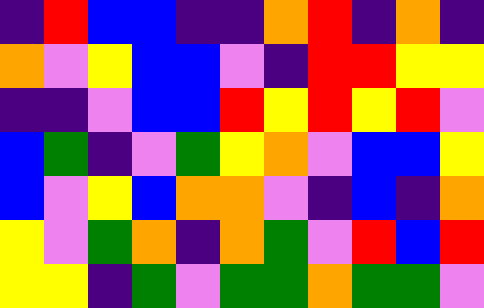[["indigo", "red", "blue", "blue", "indigo", "indigo", "orange", "red", "indigo", "orange", "indigo"], ["orange", "violet", "yellow", "blue", "blue", "violet", "indigo", "red", "red", "yellow", "yellow"], ["indigo", "indigo", "violet", "blue", "blue", "red", "yellow", "red", "yellow", "red", "violet"], ["blue", "green", "indigo", "violet", "green", "yellow", "orange", "violet", "blue", "blue", "yellow"], ["blue", "violet", "yellow", "blue", "orange", "orange", "violet", "indigo", "blue", "indigo", "orange"], ["yellow", "violet", "green", "orange", "indigo", "orange", "green", "violet", "red", "blue", "red"], ["yellow", "yellow", "indigo", "green", "violet", "green", "green", "orange", "green", "green", "violet"]]